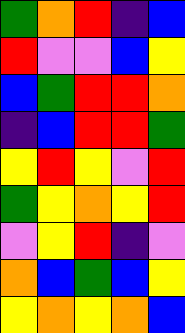[["green", "orange", "red", "indigo", "blue"], ["red", "violet", "violet", "blue", "yellow"], ["blue", "green", "red", "red", "orange"], ["indigo", "blue", "red", "red", "green"], ["yellow", "red", "yellow", "violet", "red"], ["green", "yellow", "orange", "yellow", "red"], ["violet", "yellow", "red", "indigo", "violet"], ["orange", "blue", "green", "blue", "yellow"], ["yellow", "orange", "yellow", "orange", "blue"]]